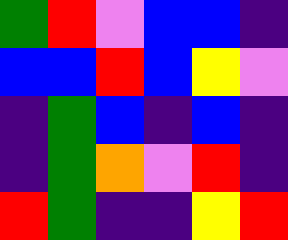[["green", "red", "violet", "blue", "blue", "indigo"], ["blue", "blue", "red", "blue", "yellow", "violet"], ["indigo", "green", "blue", "indigo", "blue", "indigo"], ["indigo", "green", "orange", "violet", "red", "indigo"], ["red", "green", "indigo", "indigo", "yellow", "red"]]